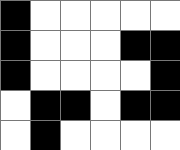[["black", "white", "white", "white", "white", "white"], ["black", "white", "white", "white", "black", "black"], ["black", "white", "white", "white", "white", "black"], ["white", "black", "black", "white", "black", "black"], ["white", "black", "white", "white", "white", "white"]]